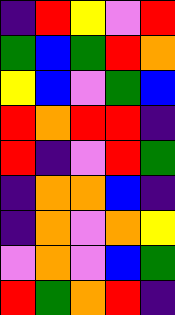[["indigo", "red", "yellow", "violet", "red"], ["green", "blue", "green", "red", "orange"], ["yellow", "blue", "violet", "green", "blue"], ["red", "orange", "red", "red", "indigo"], ["red", "indigo", "violet", "red", "green"], ["indigo", "orange", "orange", "blue", "indigo"], ["indigo", "orange", "violet", "orange", "yellow"], ["violet", "orange", "violet", "blue", "green"], ["red", "green", "orange", "red", "indigo"]]